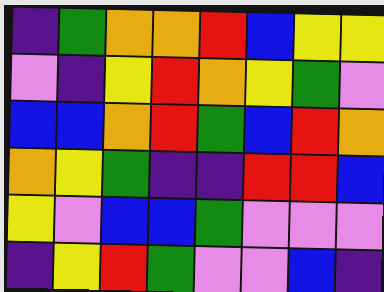[["indigo", "green", "orange", "orange", "red", "blue", "yellow", "yellow"], ["violet", "indigo", "yellow", "red", "orange", "yellow", "green", "violet"], ["blue", "blue", "orange", "red", "green", "blue", "red", "orange"], ["orange", "yellow", "green", "indigo", "indigo", "red", "red", "blue"], ["yellow", "violet", "blue", "blue", "green", "violet", "violet", "violet"], ["indigo", "yellow", "red", "green", "violet", "violet", "blue", "indigo"]]